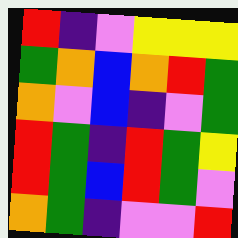[["red", "indigo", "violet", "yellow", "yellow", "yellow"], ["green", "orange", "blue", "orange", "red", "green"], ["orange", "violet", "blue", "indigo", "violet", "green"], ["red", "green", "indigo", "red", "green", "yellow"], ["red", "green", "blue", "red", "green", "violet"], ["orange", "green", "indigo", "violet", "violet", "red"]]